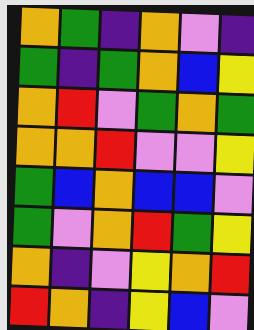[["orange", "green", "indigo", "orange", "violet", "indigo"], ["green", "indigo", "green", "orange", "blue", "yellow"], ["orange", "red", "violet", "green", "orange", "green"], ["orange", "orange", "red", "violet", "violet", "yellow"], ["green", "blue", "orange", "blue", "blue", "violet"], ["green", "violet", "orange", "red", "green", "yellow"], ["orange", "indigo", "violet", "yellow", "orange", "red"], ["red", "orange", "indigo", "yellow", "blue", "violet"]]